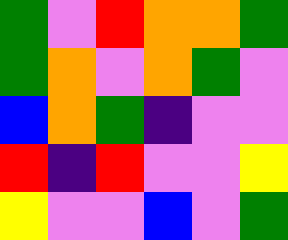[["green", "violet", "red", "orange", "orange", "green"], ["green", "orange", "violet", "orange", "green", "violet"], ["blue", "orange", "green", "indigo", "violet", "violet"], ["red", "indigo", "red", "violet", "violet", "yellow"], ["yellow", "violet", "violet", "blue", "violet", "green"]]